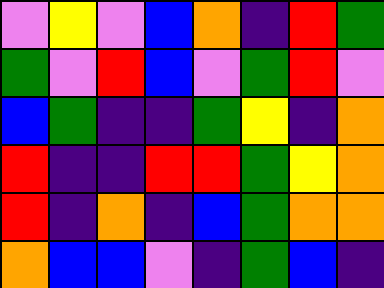[["violet", "yellow", "violet", "blue", "orange", "indigo", "red", "green"], ["green", "violet", "red", "blue", "violet", "green", "red", "violet"], ["blue", "green", "indigo", "indigo", "green", "yellow", "indigo", "orange"], ["red", "indigo", "indigo", "red", "red", "green", "yellow", "orange"], ["red", "indigo", "orange", "indigo", "blue", "green", "orange", "orange"], ["orange", "blue", "blue", "violet", "indigo", "green", "blue", "indigo"]]